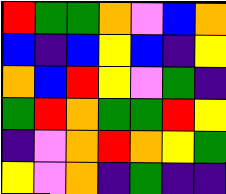[["red", "green", "green", "orange", "violet", "blue", "orange"], ["blue", "indigo", "blue", "yellow", "blue", "indigo", "yellow"], ["orange", "blue", "red", "yellow", "violet", "green", "indigo"], ["green", "red", "orange", "green", "green", "red", "yellow"], ["indigo", "violet", "orange", "red", "orange", "yellow", "green"], ["yellow", "violet", "orange", "indigo", "green", "indigo", "indigo"]]